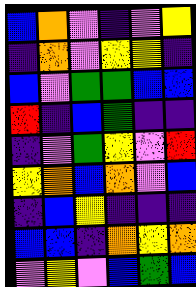[["blue", "orange", "violet", "indigo", "violet", "yellow"], ["indigo", "orange", "violet", "yellow", "yellow", "indigo"], ["blue", "violet", "green", "green", "blue", "blue"], ["red", "indigo", "blue", "green", "indigo", "indigo"], ["indigo", "violet", "green", "yellow", "violet", "red"], ["yellow", "orange", "blue", "orange", "violet", "blue"], ["indigo", "blue", "yellow", "indigo", "indigo", "indigo"], ["blue", "blue", "indigo", "orange", "yellow", "orange"], ["violet", "yellow", "violet", "blue", "green", "blue"]]